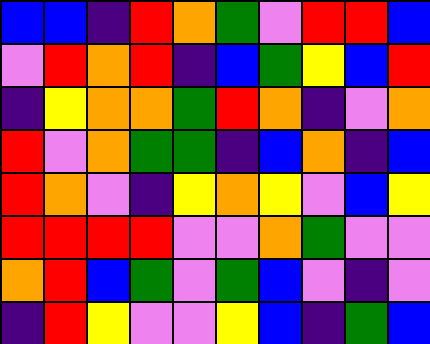[["blue", "blue", "indigo", "red", "orange", "green", "violet", "red", "red", "blue"], ["violet", "red", "orange", "red", "indigo", "blue", "green", "yellow", "blue", "red"], ["indigo", "yellow", "orange", "orange", "green", "red", "orange", "indigo", "violet", "orange"], ["red", "violet", "orange", "green", "green", "indigo", "blue", "orange", "indigo", "blue"], ["red", "orange", "violet", "indigo", "yellow", "orange", "yellow", "violet", "blue", "yellow"], ["red", "red", "red", "red", "violet", "violet", "orange", "green", "violet", "violet"], ["orange", "red", "blue", "green", "violet", "green", "blue", "violet", "indigo", "violet"], ["indigo", "red", "yellow", "violet", "violet", "yellow", "blue", "indigo", "green", "blue"]]